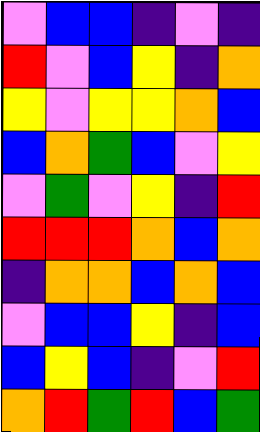[["violet", "blue", "blue", "indigo", "violet", "indigo"], ["red", "violet", "blue", "yellow", "indigo", "orange"], ["yellow", "violet", "yellow", "yellow", "orange", "blue"], ["blue", "orange", "green", "blue", "violet", "yellow"], ["violet", "green", "violet", "yellow", "indigo", "red"], ["red", "red", "red", "orange", "blue", "orange"], ["indigo", "orange", "orange", "blue", "orange", "blue"], ["violet", "blue", "blue", "yellow", "indigo", "blue"], ["blue", "yellow", "blue", "indigo", "violet", "red"], ["orange", "red", "green", "red", "blue", "green"]]